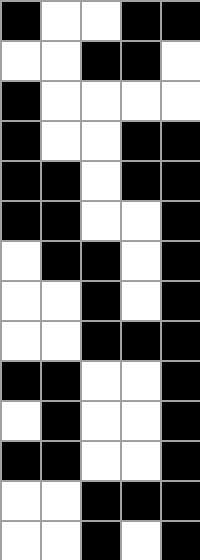[["black", "white", "white", "black", "black"], ["white", "white", "black", "black", "white"], ["black", "white", "white", "white", "white"], ["black", "white", "white", "black", "black"], ["black", "black", "white", "black", "black"], ["black", "black", "white", "white", "black"], ["white", "black", "black", "white", "black"], ["white", "white", "black", "white", "black"], ["white", "white", "black", "black", "black"], ["black", "black", "white", "white", "black"], ["white", "black", "white", "white", "black"], ["black", "black", "white", "white", "black"], ["white", "white", "black", "black", "black"], ["white", "white", "black", "white", "black"]]